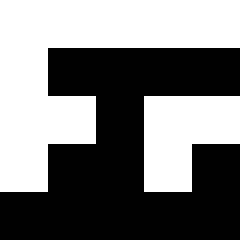[["white", "white", "white", "white", "white"], ["white", "black", "black", "black", "black"], ["white", "white", "black", "white", "white"], ["white", "black", "black", "white", "black"], ["black", "black", "black", "black", "black"]]